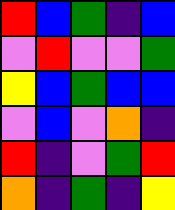[["red", "blue", "green", "indigo", "blue"], ["violet", "red", "violet", "violet", "green"], ["yellow", "blue", "green", "blue", "blue"], ["violet", "blue", "violet", "orange", "indigo"], ["red", "indigo", "violet", "green", "red"], ["orange", "indigo", "green", "indigo", "yellow"]]